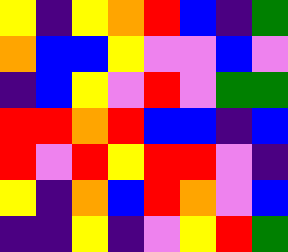[["yellow", "indigo", "yellow", "orange", "red", "blue", "indigo", "green"], ["orange", "blue", "blue", "yellow", "violet", "violet", "blue", "violet"], ["indigo", "blue", "yellow", "violet", "red", "violet", "green", "green"], ["red", "red", "orange", "red", "blue", "blue", "indigo", "blue"], ["red", "violet", "red", "yellow", "red", "red", "violet", "indigo"], ["yellow", "indigo", "orange", "blue", "red", "orange", "violet", "blue"], ["indigo", "indigo", "yellow", "indigo", "violet", "yellow", "red", "green"]]